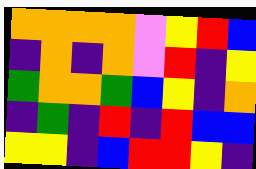[["orange", "orange", "orange", "orange", "violet", "yellow", "red", "blue"], ["indigo", "orange", "indigo", "orange", "violet", "red", "indigo", "yellow"], ["green", "orange", "orange", "green", "blue", "yellow", "indigo", "orange"], ["indigo", "green", "indigo", "red", "indigo", "red", "blue", "blue"], ["yellow", "yellow", "indigo", "blue", "red", "red", "yellow", "indigo"]]